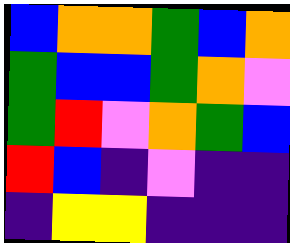[["blue", "orange", "orange", "green", "blue", "orange"], ["green", "blue", "blue", "green", "orange", "violet"], ["green", "red", "violet", "orange", "green", "blue"], ["red", "blue", "indigo", "violet", "indigo", "indigo"], ["indigo", "yellow", "yellow", "indigo", "indigo", "indigo"]]